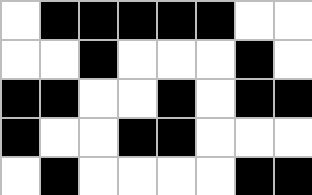[["white", "black", "black", "black", "black", "black", "white", "white"], ["white", "white", "black", "white", "white", "white", "black", "white"], ["black", "black", "white", "white", "black", "white", "black", "black"], ["black", "white", "white", "black", "black", "white", "white", "white"], ["white", "black", "white", "white", "white", "white", "black", "black"]]